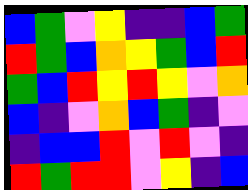[["blue", "green", "violet", "yellow", "indigo", "indigo", "blue", "green"], ["red", "green", "blue", "orange", "yellow", "green", "blue", "red"], ["green", "blue", "red", "yellow", "red", "yellow", "violet", "orange"], ["blue", "indigo", "violet", "orange", "blue", "green", "indigo", "violet"], ["indigo", "blue", "blue", "red", "violet", "red", "violet", "indigo"], ["red", "green", "red", "red", "violet", "yellow", "indigo", "blue"]]